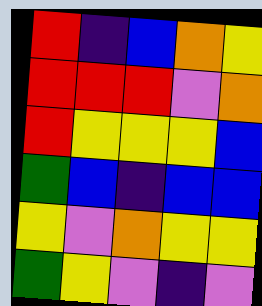[["red", "indigo", "blue", "orange", "yellow"], ["red", "red", "red", "violet", "orange"], ["red", "yellow", "yellow", "yellow", "blue"], ["green", "blue", "indigo", "blue", "blue"], ["yellow", "violet", "orange", "yellow", "yellow"], ["green", "yellow", "violet", "indigo", "violet"]]